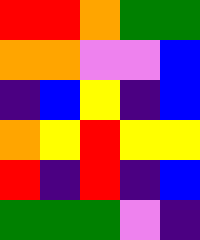[["red", "red", "orange", "green", "green"], ["orange", "orange", "violet", "violet", "blue"], ["indigo", "blue", "yellow", "indigo", "blue"], ["orange", "yellow", "red", "yellow", "yellow"], ["red", "indigo", "red", "indigo", "blue"], ["green", "green", "green", "violet", "indigo"]]